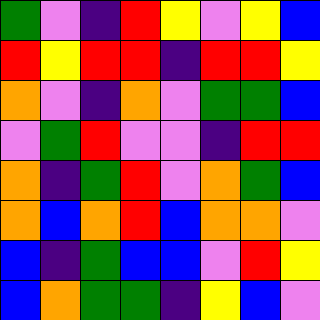[["green", "violet", "indigo", "red", "yellow", "violet", "yellow", "blue"], ["red", "yellow", "red", "red", "indigo", "red", "red", "yellow"], ["orange", "violet", "indigo", "orange", "violet", "green", "green", "blue"], ["violet", "green", "red", "violet", "violet", "indigo", "red", "red"], ["orange", "indigo", "green", "red", "violet", "orange", "green", "blue"], ["orange", "blue", "orange", "red", "blue", "orange", "orange", "violet"], ["blue", "indigo", "green", "blue", "blue", "violet", "red", "yellow"], ["blue", "orange", "green", "green", "indigo", "yellow", "blue", "violet"]]